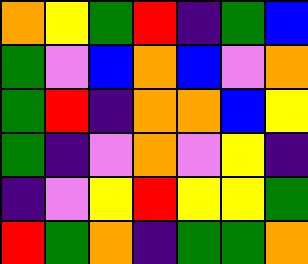[["orange", "yellow", "green", "red", "indigo", "green", "blue"], ["green", "violet", "blue", "orange", "blue", "violet", "orange"], ["green", "red", "indigo", "orange", "orange", "blue", "yellow"], ["green", "indigo", "violet", "orange", "violet", "yellow", "indigo"], ["indigo", "violet", "yellow", "red", "yellow", "yellow", "green"], ["red", "green", "orange", "indigo", "green", "green", "orange"]]